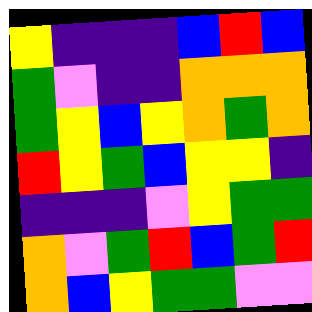[["yellow", "indigo", "indigo", "indigo", "blue", "red", "blue"], ["green", "violet", "indigo", "indigo", "orange", "orange", "orange"], ["green", "yellow", "blue", "yellow", "orange", "green", "orange"], ["red", "yellow", "green", "blue", "yellow", "yellow", "indigo"], ["indigo", "indigo", "indigo", "violet", "yellow", "green", "green"], ["orange", "violet", "green", "red", "blue", "green", "red"], ["orange", "blue", "yellow", "green", "green", "violet", "violet"]]